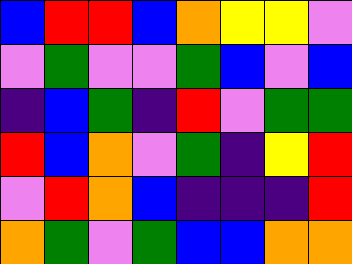[["blue", "red", "red", "blue", "orange", "yellow", "yellow", "violet"], ["violet", "green", "violet", "violet", "green", "blue", "violet", "blue"], ["indigo", "blue", "green", "indigo", "red", "violet", "green", "green"], ["red", "blue", "orange", "violet", "green", "indigo", "yellow", "red"], ["violet", "red", "orange", "blue", "indigo", "indigo", "indigo", "red"], ["orange", "green", "violet", "green", "blue", "blue", "orange", "orange"]]